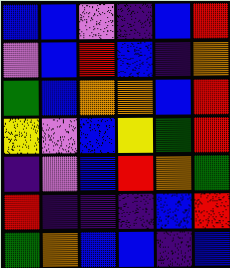[["blue", "blue", "violet", "indigo", "blue", "red"], ["violet", "blue", "red", "blue", "indigo", "orange"], ["green", "blue", "orange", "orange", "blue", "red"], ["yellow", "violet", "blue", "yellow", "green", "red"], ["indigo", "violet", "blue", "red", "orange", "green"], ["red", "indigo", "indigo", "indigo", "blue", "red"], ["green", "orange", "blue", "blue", "indigo", "blue"]]